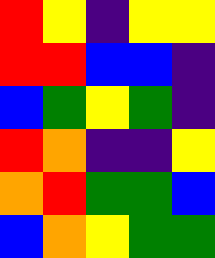[["red", "yellow", "indigo", "yellow", "yellow"], ["red", "red", "blue", "blue", "indigo"], ["blue", "green", "yellow", "green", "indigo"], ["red", "orange", "indigo", "indigo", "yellow"], ["orange", "red", "green", "green", "blue"], ["blue", "orange", "yellow", "green", "green"]]